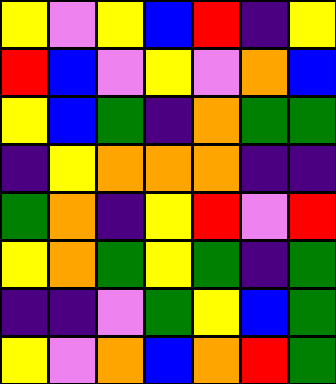[["yellow", "violet", "yellow", "blue", "red", "indigo", "yellow"], ["red", "blue", "violet", "yellow", "violet", "orange", "blue"], ["yellow", "blue", "green", "indigo", "orange", "green", "green"], ["indigo", "yellow", "orange", "orange", "orange", "indigo", "indigo"], ["green", "orange", "indigo", "yellow", "red", "violet", "red"], ["yellow", "orange", "green", "yellow", "green", "indigo", "green"], ["indigo", "indigo", "violet", "green", "yellow", "blue", "green"], ["yellow", "violet", "orange", "blue", "orange", "red", "green"]]